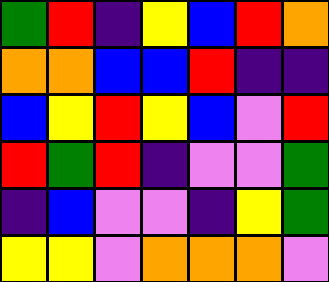[["green", "red", "indigo", "yellow", "blue", "red", "orange"], ["orange", "orange", "blue", "blue", "red", "indigo", "indigo"], ["blue", "yellow", "red", "yellow", "blue", "violet", "red"], ["red", "green", "red", "indigo", "violet", "violet", "green"], ["indigo", "blue", "violet", "violet", "indigo", "yellow", "green"], ["yellow", "yellow", "violet", "orange", "orange", "orange", "violet"]]